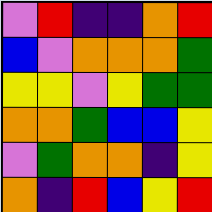[["violet", "red", "indigo", "indigo", "orange", "red"], ["blue", "violet", "orange", "orange", "orange", "green"], ["yellow", "yellow", "violet", "yellow", "green", "green"], ["orange", "orange", "green", "blue", "blue", "yellow"], ["violet", "green", "orange", "orange", "indigo", "yellow"], ["orange", "indigo", "red", "blue", "yellow", "red"]]